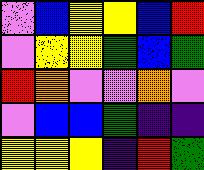[["violet", "blue", "yellow", "yellow", "blue", "red"], ["violet", "yellow", "yellow", "green", "blue", "green"], ["red", "orange", "violet", "violet", "orange", "violet"], ["violet", "blue", "blue", "green", "indigo", "indigo"], ["yellow", "yellow", "yellow", "indigo", "red", "green"]]